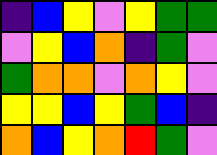[["indigo", "blue", "yellow", "violet", "yellow", "green", "green"], ["violet", "yellow", "blue", "orange", "indigo", "green", "violet"], ["green", "orange", "orange", "violet", "orange", "yellow", "violet"], ["yellow", "yellow", "blue", "yellow", "green", "blue", "indigo"], ["orange", "blue", "yellow", "orange", "red", "green", "violet"]]